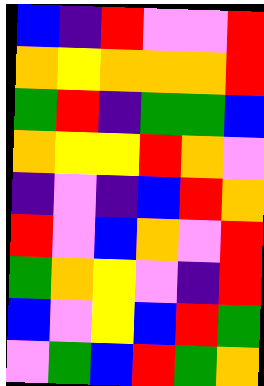[["blue", "indigo", "red", "violet", "violet", "red"], ["orange", "yellow", "orange", "orange", "orange", "red"], ["green", "red", "indigo", "green", "green", "blue"], ["orange", "yellow", "yellow", "red", "orange", "violet"], ["indigo", "violet", "indigo", "blue", "red", "orange"], ["red", "violet", "blue", "orange", "violet", "red"], ["green", "orange", "yellow", "violet", "indigo", "red"], ["blue", "violet", "yellow", "blue", "red", "green"], ["violet", "green", "blue", "red", "green", "orange"]]